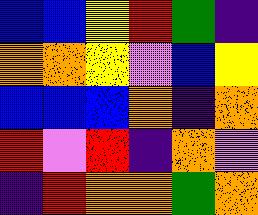[["blue", "blue", "yellow", "red", "green", "indigo"], ["orange", "orange", "yellow", "violet", "blue", "yellow"], ["blue", "blue", "blue", "orange", "indigo", "orange"], ["red", "violet", "red", "indigo", "orange", "violet"], ["indigo", "red", "orange", "orange", "green", "orange"]]